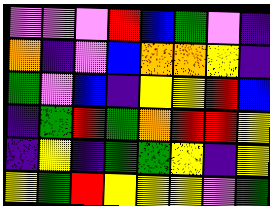[["violet", "violet", "violet", "red", "blue", "green", "violet", "indigo"], ["orange", "indigo", "violet", "blue", "orange", "orange", "yellow", "indigo"], ["green", "violet", "blue", "indigo", "yellow", "yellow", "red", "blue"], ["indigo", "green", "red", "green", "orange", "red", "red", "yellow"], ["indigo", "yellow", "indigo", "green", "green", "yellow", "indigo", "yellow"], ["yellow", "green", "red", "yellow", "yellow", "yellow", "violet", "green"]]